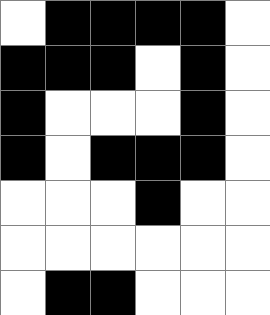[["white", "black", "black", "black", "black", "white"], ["black", "black", "black", "white", "black", "white"], ["black", "white", "white", "white", "black", "white"], ["black", "white", "black", "black", "black", "white"], ["white", "white", "white", "black", "white", "white"], ["white", "white", "white", "white", "white", "white"], ["white", "black", "black", "white", "white", "white"]]